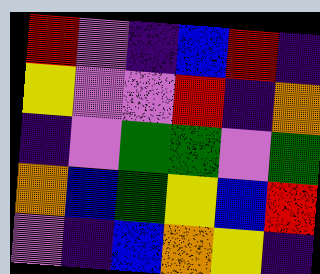[["red", "violet", "indigo", "blue", "red", "indigo"], ["yellow", "violet", "violet", "red", "indigo", "orange"], ["indigo", "violet", "green", "green", "violet", "green"], ["orange", "blue", "green", "yellow", "blue", "red"], ["violet", "indigo", "blue", "orange", "yellow", "indigo"]]